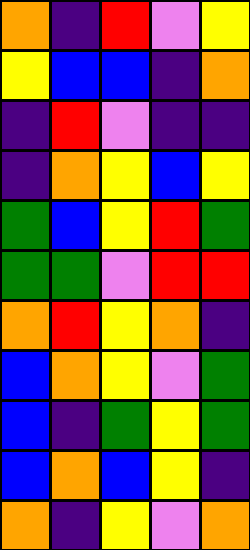[["orange", "indigo", "red", "violet", "yellow"], ["yellow", "blue", "blue", "indigo", "orange"], ["indigo", "red", "violet", "indigo", "indigo"], ["indigo", "orange", "yellow", "blue", "yellow"], ["green", "blue", "yellow", "red", "green"], ["green", "green", "violet", "red", "red"], ["orange", "red", "yellow", "orange", "indigo"], ["blue", "orange", "yellow", "violet", "green"], ["blue", "indigo", "green", "yellow", "green"], ["blue", "orange", "blue", "yellow", "indigo"], ["orange", "indigo", "yellow", "violet", "orange"]]